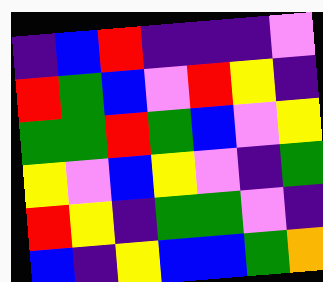[["indigo", "blue", "red", "indigo", "indigo", "indigo", "violet"], ["red", "green", "blue", "violet", "red", "yellow", "indigo"], ["green", "green", "red", "green", "blue", "violet", "yellow"], ["yellow", "violet", "blue", "yellow", "violet", "indigo", "green"], ["red", "yellow", "indigo", "green", "green", "violet", "indigo"], ["blue", "indigo", "yellow", "blue", "blue", "green", "orange"]]